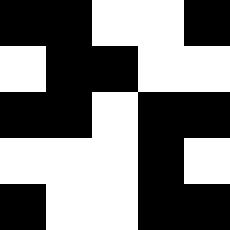[["black", "black", "white", "white", "black"], ["white", "black", "black", "white", "white"], ["black", "black", "white", "black", "black"], ["white", "white", "white", "black", "white"], ["black", "white", "white", "black", "black"]]